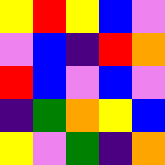[["yellow", "red", "yellow", "blue", "violet"], ["violet", "blue", "indigo", "red", "orange"], ["red", "blue", "violet", "blue", "violet"], ["indigo", "green", "orange", "yellow", "blue"], ["yellow", "violet", "green", "indigo", "orange"]]